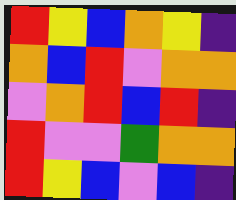[["red", "yellow", "blue", "orange", "yellow", "indigo"], ["orange", "blue", "red", "violet", "orange", "orange"], ["violet", "orange", "red", "blue", "red", "indigo"], ["red", "violet", "violet", "green", "orange", "orange"], ["red", "yellow", "blue", "violet", "blue", "indigo"]]